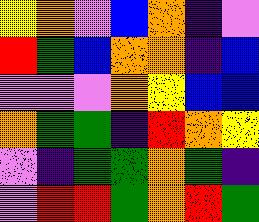[["yellow", "orange", "violet", "blue", "orange", "indigo", "violet"], ["red", "green", "blue", "orange", "orange", "indigo", "blue"], ["violet", "violet", "violet", "orange", "yellow", "blue", "blue"], ["orange", "green", "green", "indigo", "red", "orange", "yellow"], ["violet", "indigo", "green", "green", "orange", "green", "indigo"], ["violet", "red", "red", "green", "orange", "red", "green"]]